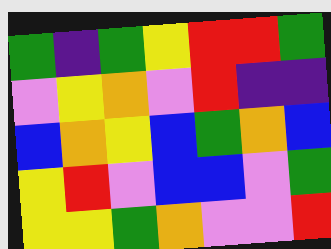[["green", "indigo", "green", "yellow", "red", "red", "green"], ["violet", "yellow", "orange", "violet", "red", "indigo", "indigo"], ["blue", "orange", "yellow", "blue", "green", "orange", "blue"], ["yellow", "red", "violet", "blue", "blue", "violet", "green"], ["yellow", "yellow", "green", "orange", "violet", "violet", "red"]]